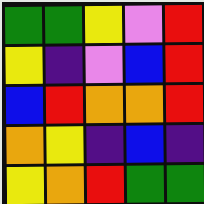[["green", "green", "yellow", "violet", "red"], ["yellow", "indigo", "violet", "blue", "red"], ["blue", "red", "orange", "orange", "red"], ["orange", "yellow", "indigo", "blue", "indigo"], ["yellow", "orange", "red", "green", "green"]]